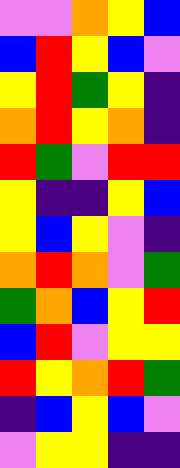[["violet", "violet", "orange", "yellow", "blue"], ["blue", "red", "yellow", "blue", "violet"], ["yellow", "red", "green", "yellow", "indigo"], ["orange", "red", "yellow", "orange", "indigo"], ["red", "green", "violet", "red", "red"], ["yellow", "indigo", "indigo", "yellow", "blue"], ["yellow", "blue", "yellow", "violet", "indigo"], ["orange", "red", "orange", "violet", "green"], ["green", "orange", "blue", "yellow", "red"], ["blue", "red", "violet", "yellow", "yellow"], ["red", "yellow", "orange", "red", "green"], ["indigo", "blue", "yellow", "blue", "violet"], ["violet", "yellow", "yellow", "indigo", "indigo"]]